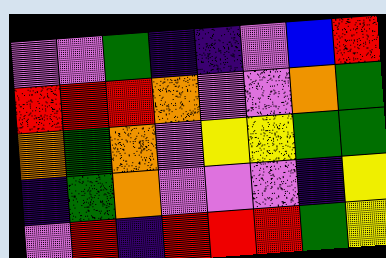[["violet", "violet", "green", "indigo", "indigo", "violet", "blue", "red"], ["red", "red", "red", "orange", "violet", "violet", "orange", "green"], ["orange", "green", "orange", "violet", "yellow", "yellow", "green", "green"], ["indigo", "green", "orange", "violet", "violet", "violet", "indigo", "yellow"], ["violet", "red", "indigo", "red", "red", "red", "green", "yellow"]]